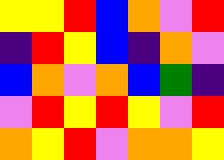[["yellow", "yellow", "red", "blue", "orange", "violet", "red"], ["indigo", "red", "yellow", "blue", "indigo", "orange", "violet"], ["blue", "orange", "violet", "orange", "blue", "green", "indigo"], ["violet", "red", "yellow", "red", "yellow", "violet", "red"], ["orange", "yellow", "red", "violet", "orange", "orange", "yellow"]]